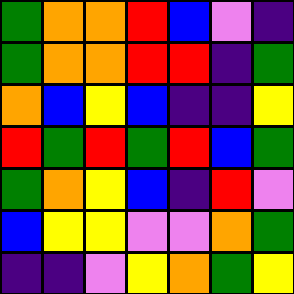[["green", "orange", "orange", "red", "blue", "violet", "indigo"], ["green", "orange", "orange", "red", "red", "indigo", "green"], ["orange", "blue", "yellow", "blue", "indigo", "indigo", "yellow"], ["red", "green", "red", "green", "red", "blue", "green"], ["green", "orange", "yellow", "blue", "indigo", "red", "violet"], ["blue", "yellow", "yellow", "violet", "violet", "orange", "green"], ["indigo", "indigo", "violet", "yellow", "orange", "green", "yellow"]]